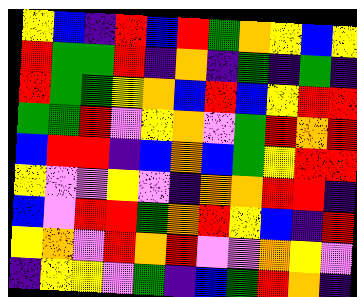[["yellow", "blue", "indigo", "red", "blue", "red", "green", "orange", "yellow", "blue", "yellow"], ["red", "green", "green", "red", "indigo", "orange", "indigo", "green", "indigo", "green", "indigo"], ["red", "green", "green", "yellow", "orange", "blue", "red", "blue", "yellow", "red", "red"], ["green", "green", "red", "violet", "yellow", "orange", "violet", "green", "red", "orange", "red"], ["blue", "red", "red", "indigo", "blue", "orange", "blue", "green", "yellow", "red", "red"], ["yellow", "violet", "violet", "yellow", "violet", "indigo", "orange", "orange", "red", "red", "indigo"], ["blue", "violet", "red", "red", "green", "orange", "red", "yellow", "blue", "indigo", "red"], ["yellow", "orange", "violet", "red", "orange", "red", "violet", "violet", "orange", "yellow", "violet"], ["indigo", "yellow", "yellow", "violet", "green", "indigo", "blue", "green", "red", "orange", "indigo"]]